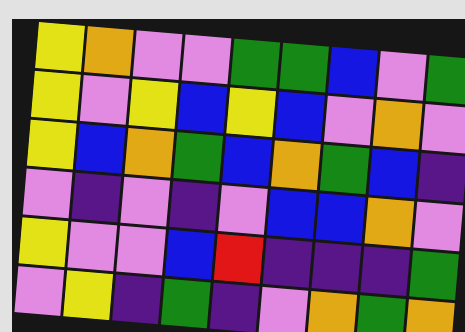[["yellow", "orange", "violet", "violet", "green", "green", "blue", "violet", "green"], ["yellow", "violet", "yellow", "blue", "yellow", "blue", "violet", "orange", "violet"], ["yellow", "blue", "orange", "green", "blue", "orange", "green", "blue", "indigo"], ["violet", "indigo", "violet", "indigo", "violet", "blue", "blue", "orange", "violet"], ["yellow", "violet", "violet", "blue", "red", "indigo", "indigo", "indigo", "green"], ["violet", "yellow", "indigo", "green", "indigo", "violet", "orange", "green", "orange"]]